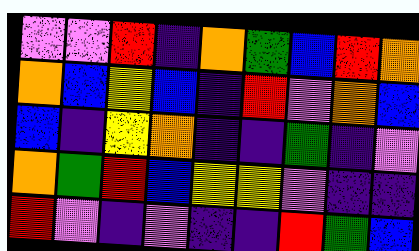[["violet", "violet", "red", "indigo", "orange", "green", "blue", "red", "orange"], ["orange", "blue", "yellow", "blue", "indigo", "red", "violet", "orange", "blue"], ["blue", "indigo", "yellow", "orange", "indigo", "indigo", "green", "indigo", "violet"], ["orange", "green", "red", "blue", "yellow", "yellow", "violet", "indigo", "indigo"], ["red", "violet", "indigo", "violet", "indigo", "indigo", "red", "green", "blue"]]